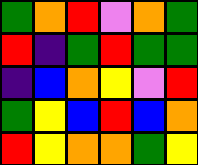[["green", "orange", "red", "violet", "orange", "green"], ["red", "indigo", "green", "red", "green", "green"], ["indigo", "blue", "orange", "yellow", "violet", "red"], ["green", "yellow", "blue", "red", "blue", "orange"], ["red", "yellow", "orange", "orange", "green", "yellow"]]